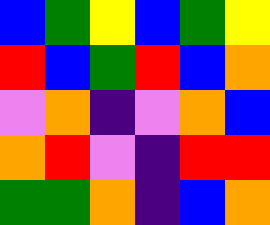[["blue", "green", "yellow", "blue", "green", "yellow"], ["red", "blue", "green", "red", "blue", "orange"], ["violet", "orange", "indigo", "violet", "orange", "blue"], ["orange", "red", "violet", "indigo", "red", "red"], ["green", "green", "orange", "indigo", "blue", "orange"]]